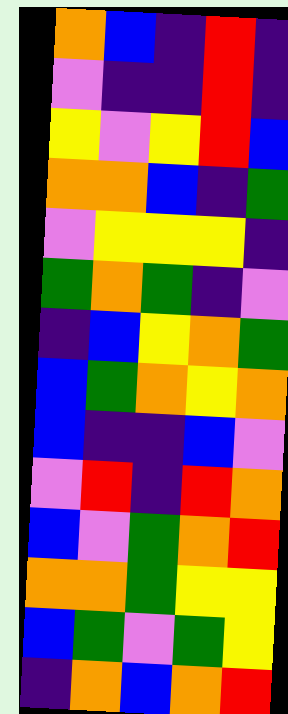[["orange", "blue", "indigo", "red", "indigo"], ["violet", "indigo", "indigo", "red", "indigo"], ["yellow", "violet", "yellow", "red", "blue"], ["orange", "orange", "blue", "indigo", "green"], ["violet", "yellow", "yellow", "yellow", "indigo"], ["green", "orange", "green", "indigo", "violet"], ["indigo", "blue", "yellow", "orange", "green"], ["blue", "green", "orange", "yellow", "orange"], ["blue", "indigo", "indigo", "blue", "violet"], ["violet", "red", "indigo", "red", "orange"], ["blue", "violet", "green", "orange", "red"], ["orange", "orange", "green", "yellow", "yellow"], ["blue", "green", "violet", "green", "yellow"], ["indigo", "orange", "blue", "orange", "red"]]